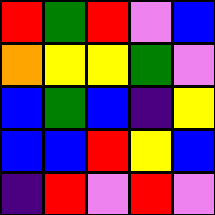[["red", "green", "red", "violet", "blue"], ["orange", "yellow", "yellow", "green", "violet"], ["blue", "green", "blue", "indigo", "yellow"], ["blue", "blue", "red", "yellow", "blue"], ["indigo", "red", "violet", "red", "violet"]]